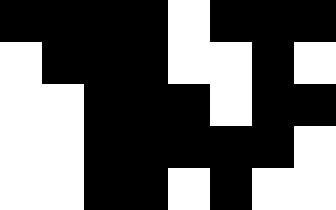[["black", "black", "black", "black", "white", "black", "black", "black"], ["white", "black", "black", "black", "white", "white", "black", "white"], ["white", "white", "black", "black", "black", "white", "black", "black"], ["white", "white", "black", "black", "black", "black", "black", "white"], ["white", "white", "black", "black", "white", "black", "white", "white"]]